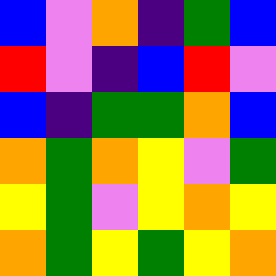[["blue", "violet", "orange", "indigo", "green", "blue"], ["red", "violet", "indigo", "blue", "red", "violet"], ["blue", "indigo", "green", "green", "orange", "blue"], ["orange", "green", "orange", "yellow", "violet", "green"], ["yellow", "green", "violet", "yellow", "orange", "yellow"], ["orange", "green", "yellow", "green", "yellow", "orange"]]